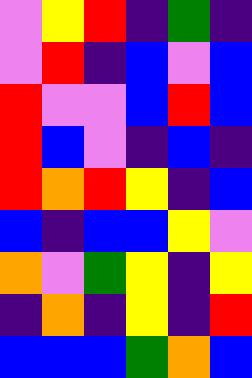[["violet", "yellow", "red", "indigo", "green", "indigo"], ["violet", "red", "indigo", "blue", "violet", "blue"], ["red", "violet", "violet", "blue", "red", "blue"], ["red", "blue", "violet", "indigo", "blue", "indigo"], ["red", "orange", "red", "yellow", "indigo", "blue"], ["blue", "indigo", "blue", "blue", "yellow", "violet"], ["orange", "violet", "green", "yellow", "indigo", "yellow"], ["indigo", "orange", "indigo", "yellow", "indigo", "red"], ["blue", "blue", "blue", "green", "orange", "blue"]]